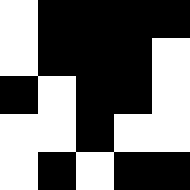[["white", "black", "black", "black", "black"], ["white", "black", "black", "black", "white"], ["black", "white", "black", "black", "white"], ["white", "white", "black", "white", "white"], ["white", "black", "white", "black", "black"]]